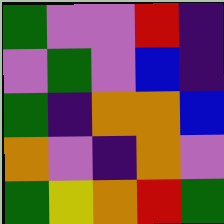[["green", "violet", "violet", "red", "indigo"], ["violet", "green", "violet", "blue", "indigo"], ["green", "indigo", "orange", "orange", "blue"], ["orange", "violet", "indigo", "orange", "violet"], ["green", "yellow", "orange", "red", "green"]]